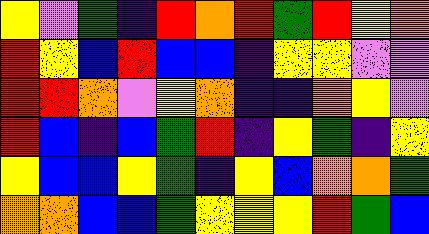[["yellow", "violet", "green", "indigo", "red", "orange", "red", "green", "red", "yellow", "orange"], ["red", "yellow", "blue", "red", "blue", "blue", "indigo", "yellow", "yellow", "violet", "violet"], ["red", "red", "orange", "violet", "yellow", "orange", "indigo", "indigo", "orange", "yellow", "violet"], ["red", "blue", "indigo", "blue", "green", "red", "indigo", "yellow", "green", "indigo", "yellow"], ["yellow", "blue", "blue", "yellow", "green", "indigo", "yellow", "blue", "orange", "orange", "green"], ["orange", "orange", "blue", "blue", "green", "yellow", "yellow", "yellow", "red", "green", "blue"]]